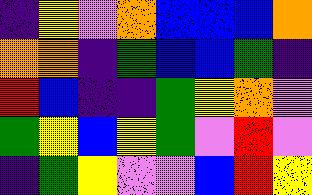[["indigo", "yellow", "violet", "orange", "blue", "blue", "blue", "orange"], ["orange", "orange", "indigo", "green", "blue", "blue", "green", "indigo"], ["red", "blue", "indigo", "indigo", "green", "yellow", "orange", "violet"], ["green", "yellow", "blue", "yellow", "green", "violet", "red", "violet"], ["indigo", "green", "yellow", "violet", "violet", "blue", "red", "yellow"]]